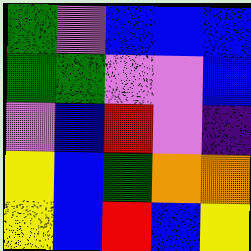[["green", "violet", "blue", "blue", "blue"], ["green", "green", "violet", "violet", "blue"], ["violet", "blue", "red", "violet", "indigo"], ["yellow", "blue", "green", "orange", "orange"], ["yellow", "blue", "red", "blue", "yellow"]]